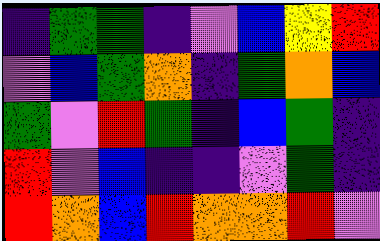[["indigo", "green", "green", "indigo", "violet", "blue", "yellow", "red"], ["violet", "blue", "green", "orange", "indigo", "green", "orange", "blue"], ["green", "violet", "red", "green", "indigo", "blue", "green", "indigo"], ["red", "violet", "blue", "indigo", "indigo", "violet", "green", "indigo"], ["red", "orange", "blue", "red", "orange", "orange", "red", "violet"]]